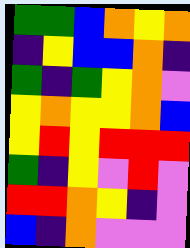[["green", "green", "blue", "orange", "yellow", "orange"], ["indigo", "yellow", "blue", "blue", "orange", "indigo"], ["green", "indigo", "green", "yellow", "orange", "violet"], ["yellow", "orange", "yellow", "yellow", "orange", "blue"], ["yellow", "red", "yellow", "red", "red", "red"], ["green", "indigo", "yellow", "violet", "red", "violet"], ["red", "red", "orange", "yellow", "indigo", "violet"], ["blue", "indigo", "orange", "violet", "violet", "violet"]]